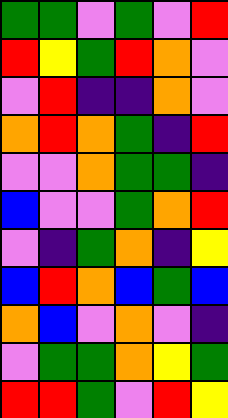[["green", "green", "violet", "green", "violet", "red"], ["red", "yellow", "green", "red", "orange", "violet"], ["violet", "red", "indigo", "indigo", "orange", "violet"], ["orange", "red", "orange", "green", "indigo", "red"], ["violet", "violet", "orange", "green", "green", "indigo"], ["blue", "violet", "violet", "green", "orange", "red"], ["violet", "indigo", "green", "orange", "indigo", "yellow"], ["blue", "red", "orange", "blue", "green", "blue"], ["orange", "blue", "violet", "orange", "violet", "indigo"], ["violet", "green", "green", "orange", "yellow", "green"], ["red", "red", "green", "violet", "red", "yellow"]]